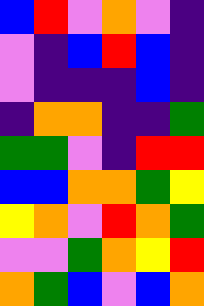[["blue", "red", "violet", "orange", "violet", "indigo"], ["violet", "indigo", "blue", "red", "blue", "indigo"], ["violet", "indigo", "indigo", "indigo", "blue", "indigo"], ["indigo", "orange", "orange", "indigo", "indigo", "green"], ["green", "green", "violet", "indigo", "red", "red"], ["blue", "blue", "orange", "orange", "green", "yellow"], ["yellow", "orange", "violet", "red", "orange", "green"], ["violet", "violet", "green", "orange", "yellow", "red"], ["orange", "green", "blue", "violet", "blue", "orange"]]